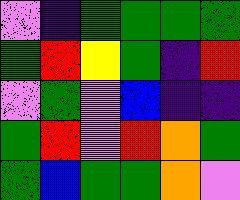[["violet", "indigo", "green", "green", "green", "green"], ["green", "red", "yellow", "green", "indigo", "red"], ["violet", "green", "violet", "blue", "indigo", "indigo"], ["green", "red", "violet", "red", "orange", "green"], ["green", "blue", "green", "green", "orange", "violet"]]